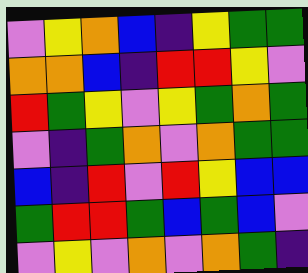[["violet", "yellow", "orange", "blue", "indigo", "yellow", "green", "green"], ["orange", "orange", "blue", "indigo", "red", "red", "yellow", "violet"], ["red", "green", "yellow", "violet", "yellow", "green", "orange", "green"], ["violet", "indigo", "green", "orange", "violet", "orange", "green", "green"], ["blue", "indigo", "red", "violet", "red", "yellow", "blue", "blue"], ["green", "red", "red", "green", "blue", "green", "blue", "violet"], ["violet", "yellow", "violet", "orange", "violet", "orange", "green", "indigo"]]